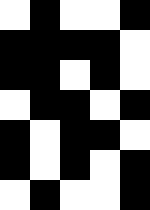[["white", "black", "white", "white", "black"], ["black", "black", "black", "black", "white"], ["black", "black", "white", "black", "white"], ["white", "black", "black", "white", "black"], ["black", "white", "black", "black", "white"], ["black", "white", "black", "white", "black"], ["white", "black", "white", "white", "black"]]